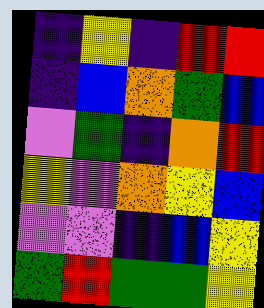[["indigo", "yellow", "indigo", "red", "red"], ["indigo", "blue", "orange", "green", "blue"], ["violet", "green", "indigo", "orange", "red"], ["yellow", "violet", "orange", "yellow", "blue"], ["violet", "violet", "indigo", "blue", "yellow"], ["green", "red", "green", "green", "yellow"]]